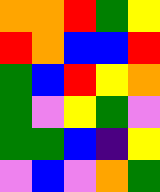[["orange", "orange", "red", "green", "yellow"], ["red", "orange", "blue", "blue", "red"], ["green", "blue", "red", "yellow", "orange"], ["green", "violet", "yellow", "green", "violet"], ["green", "green", "blue", "indigo", "yellow"], ["violet", "blue", "violet", "orange", "green"]]